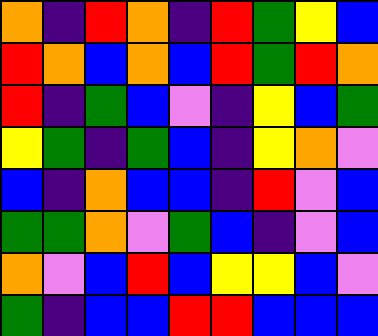[["orange", "indigo", "red", "orange", "indigo", "red", "green", "yellow", "blue"], ["red", "orange", "blue", "orange", "blue", "red", "green", "red", "orange"], ["red", "indigo", "green", "blue", "violet", "indigo", "yellow", "blue", "green"], ["yellow", "green", "indigo", "green", "blue", "indigo", "yellow", "orange", "violet"], ["blue", "indigo", "orange", "blue", "blue", "indigo", "red", "violet", "blue"], ["green", "green", "orange", "violet", "green", "blue", "indigo", "violet", "blue"], ["orange", "violet", "blue", "red", "blue", "yellow", "yellow", "blue", "violet"], ["green", "indigo", "blue", "blue", "red", "red", "blue", "blue", "blue"]]